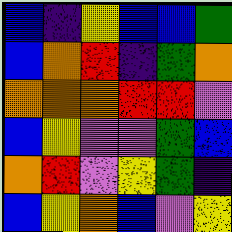[["blue", "indigo", "yellow", "blue", "blue", "green"], ["blue", "orange", "red", "indigo", "green", "orange"], ["orange", "orange", "orange", "red", "red", "violet"], ["blue", "yellow", "violet", "violet", "green", "blue"], ["orange", "red", "violet", "yellow", "green", "indigo"], ["blue", "yellow", "orange", "blue", "violet", "yellow"]]